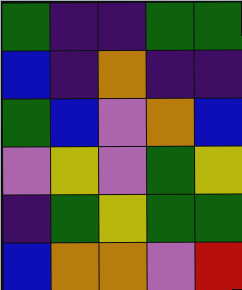[["green", "indigo", "indigo", "green", "green"], ["blue", "indigo", "orange", "indigo", "indigo"], ["green", "blue", "violet", "orange", "blue"], ["violet", "yellow", "violet", "green", "yellow"], ["indigo", "green", "yellow", "green", "green"], ["blue", "orange", "orange", "violet", "red"]]